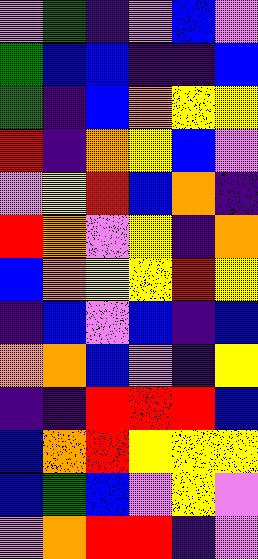[["violet", "green", "indigo", "violet", "blue", "violet"], ["green", "blue", "blue", "indigo", "indigo", "blue"], ["green", "indigo", "blue", "orange", "yellow", "yellow"], ["red", "indigo", "orange", "yellow", "blue", "violet"], ["violet", "yellow", "red", "blue", "orange", "indigo"], ["red", "orange", "violet", "yellow", "indigo", "orange"], ["blue", "orange", "yellow", "yellow", "red", "yellow"], ["indigo", "blue", "violet", "blue", "indigo", "blue"], ["orange", "orange", "blue", "violet", "indigo", "yellow"], ["indigo", "indigo", "red", "red", "red", "blue"], ["blue", "orange", "red", "yellow", "yellow", "yellow"], ["blue", "green", "blue", "violet", "yellow", "violet"], ["violet", "orange", "red", "red", "indigo", "violet"]]